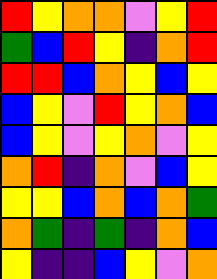[["red", "yellow", "orange", "orange", "violet", "yellow", "red"], ["green", "blue", "red", "yellow", "indigo", "orange", "red"], ["red", "red", "blue", "orange", "yellow", "blue", "yellow"], ["blue", "yellow", "violet", "red", "yellow", "orange", "blue"], ["blue", "yellow", "violet", "yellow", "orange", "violet", "yellow"], ["orange", "red", "indigo", "orange", "violet", "blue", "yellow"], ["yellow", "yellow", "blue", "orange", "blue", "orange", "green"], ["orange", "green", "indigo", "green", "indigo", "orange", "blue"], ["yellow", "indigo", "indigo", "blue", "yellow", "violet", "orange"]]